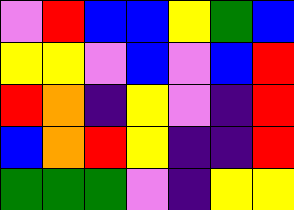[["violet", "red", "blue", "blue", "yellow", "green", "blue"], ["yellow", "yellow", "violet", "blue", "violet", "blue", "red"], ["red", "orange", "indigo", "yellow", "violet", "indigo", "red"], ["blue", "orange", "red", "yellow", "indigo", "indigo", "red"], ["green", "green", "green", "violet", "indigo", "yellow", "yellow"]]